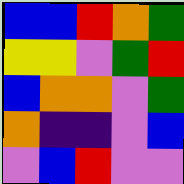[["blue", "blue", "red", "orange", "green"], ["yellow", "yellow", "violet", "green", "red"], ["blue", "orange", "orange", "violet", "green"], ["orange", "indigo", "indigo", "violet", "blue"], ["violet", "blue", "red", "violet", "violet"]]